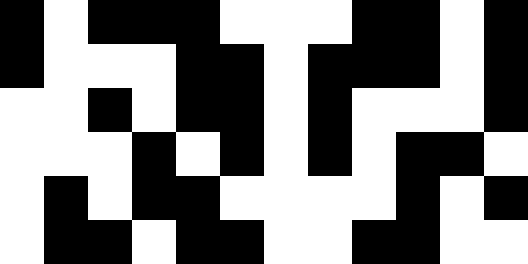[["black", "white", "black", "black", "black", "white", "white", "white", "black", "black", "white", "black"], ["black", "white", "white", "white", "black", "black", "white", "black", "black", "black", "white", "black"], ["white", "white", "black", "white", "black", "black", "white", "black", "white", "white", "white", "black"], ["white", "white", "white", "black", "white", "black", "white", "black", "white", "black", "black", "white"], ["white", "black", "white", "black", "black", "white", "white", "white", "white", "black", "white", "black"], ["white", "black", "black", "white", "black", "black", "white", "white", "black", "black", "white", "white"]]